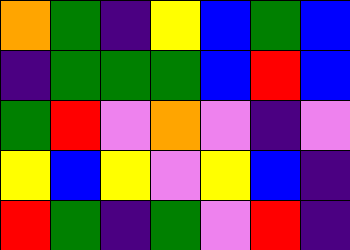[["orange", "green", "indigo", "yellow", "blue", "green", "blue"], ["indigo", "green", "green", "green", "blue", "red", "blue"], ["green", "red", "violet", "orange", "violet", "indigo", "violet"], ["yellow", "blue", "yellow", "violet", "yellow", "blue", "indigo"], ["red", "green", "indigo", "green", "violet", "red", "indigo"]]